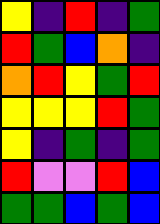[["yellow", "indigo", "red", "indigo", "green"], ["red", "green", "blue", "orange", "indigo"], ["orange", "red", "yellow", "green", "red"], ["yellow", "yellow", "yellow", "red", "green"], ["yellow", "indigo", "green", "indigo", "green"], ["red", "violet", "violet", "red", "blue"], ["green", "green", "blue", "green", "blue"]]